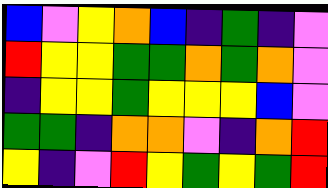[["blue", "violet", "yellow", "orange", "blue", "indigo", "green", "indigo", "violet"], ["red", "yellow", "yellow", "green", "green", "orange", "green", "orange", "violet"], ["indigo", "yellow", "yellow", "green", "yellow", "yellow", "yellow", "blue", "violet"], ["green", "green", "indigo", "orange", "orange", "violet", "indigo", "orange", "red"], ["yellow", "indigo", "violet", "red", "yellow", "green", "yellow", "green", "red"]]